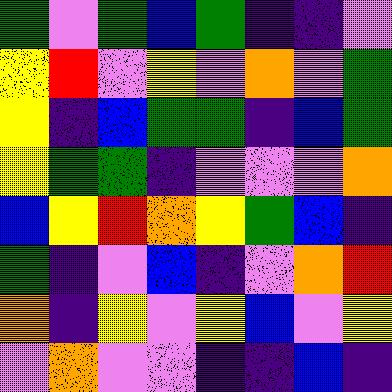[["green", "violet", "green", "blue", "green", "indigo", "indigo", "violet"], ["yellow", "red", "violet", "yellow", "violet", "orange", "violet", "green"], ["yellow", "indigo", "blue", "green", "green", "indigo", "blue", "green"], ["yellow", "green", "green", "indigo", "violet", "violet", "violet", "orange"], ["blue", "yellow", "red", "orange", "yellow", "green", "blue", "indigo"], ["green", "indigo", "violet", "blue", "indigo", "violet", "orange", "red"], ["orange", "indigo", "yellow", "violet", "yellow", "blue", "violet", "yellow"], ["violet", "orange", "violet", "violet", "indigo", "indigo", "blue", "indigo"]]